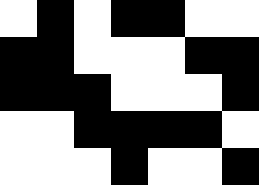[["white", "black", "white", "black", "black", "white", "white"], ["black", "black", "white", "white", "white", "black", "black"], ["black", "black", "black", "white", "white", "white", "black"], ["white", "white", "black", "black", "black", "black", "white"], ["white", "white", "white", "black", "white", "white", "black"]]